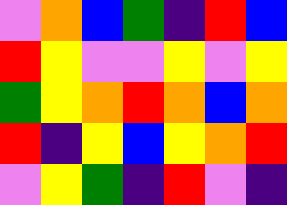[["violet", "orange", "blue", "green", "indigo", "red", "blue"], ["red", "yellow", "violet", "violet", "yellow", "violet", "yellow"], ["green", "yellow", "orange", "red", "orange", "blue", "orange"], ["red", "indigo", "yellow", "blue", "yellow", "orange", "red"], ["violet", "yellow", "green", "indigo", "red", "violet", "indigo"]]